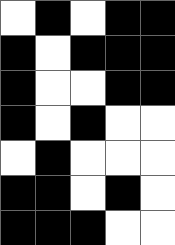[["white", "black", "white", "black", "black"], ["black", "white", "black", "black", "black"], ["black", "white", "white", "black", "black"], ["black", "white", "black", "white", "white"], ["white", "black", "white", "white", "white"], ["black", "black", "white", "black", "white"], ["black", "black", "black", "white", "white"]]